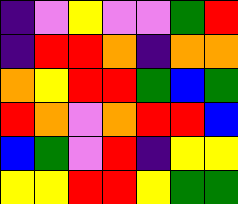[["indigo", "violet", "yellow", "violet", "violet", "green", "red"], ["indigo", "red", "red", "orange", "indigo", "orange", "orange"], ["orange", "yellow", "red", "red", "green", "blue", "green"], ["red", "orange", "violet", "orange", "red", "red", "blue"], ["blue", "green", "violet", "red", "indigo", "yellow", "yellow"], ["yellow", "yellow", "red", "red", "yellow", "green", "green"]]